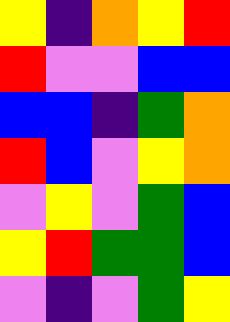[["yellow", "indigo", "orange", "yellow", "red"], ["red", "violet", "violet", "blue", "blue"], ["blue", "blue", "indigo", "green", "orange"], ["red", "blue", "violet", "yellow", "orange"], ["violet", "yellow", "violet", "green", "blue"], ["yellow", "red", "green", "green", "blue"], ["violet", "indigo", "violet", "green", "yellow"]]